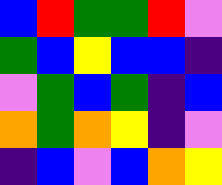[["blue", "red", "green", "green", "red", "violet"], ["green", "blue", "yellow", "blue", "blue", "indigo"], ["violet", "green", "blue", "green", "indigo", "blue"], ["orange", "green", "orange", "yellow", "indigo", "violet"], ["indigo", "blue", "violet", "blue", "orange", "yellow"]]